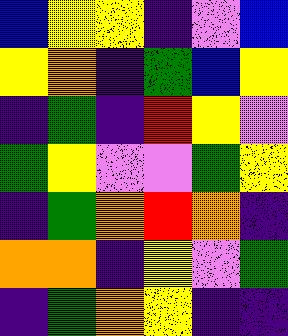[["blue", "yellow", "yellow", "indigo", "violet", "blue"], ["yellow", "orange", "indigo", "green", "blue", "yellow"], ["indigo", "green", "indigo", "red", "yellow", "violet"], ["green", "yellow", "violet", "violet", "green", "yellow"], ["indigo", "green", "orange", "red", "orange", "indigo"], ["orange", "orange", "indigo", "yellow", "violet", "green"], ["indigo", "green", "orange", "yellow", "indigo", "indigo"]]